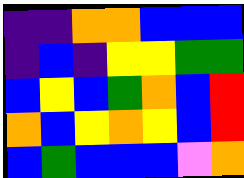[["indigo", "indigo", "orange", "orange", "blue", "blue", "blue"], ["indigo", "blue", "indigo", "yellow", "yellow", "green", "green"], ["blue", "yellow", "blue", "green", "orange", "blue", "red"], ["orange", "blue", "yellow", "orange", "yellow", "blue", "red"], ["blue", "green", "blue", "blue", "blue", "violet", "orange"]]